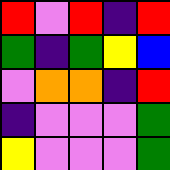[["red", "violet", "red", "indigo", "red"], ["green", "indigo", "green", "yellow", "blue"], ["violet", "orange", "orange", "indigo", "red"], ["indigo", "violet", "violet", "violet", "green"], ["yellow", "violet", "violet", "violet", "green"]]